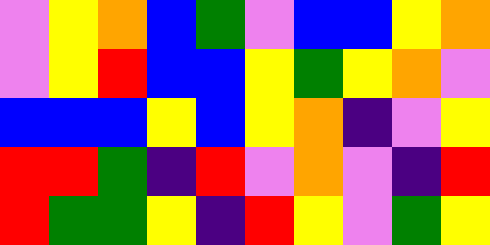[["violet", "yellow", "orange", "blue", "green", "violet", "blue", "blue", "yellow", "orange"], ["violet", "yellow", "red", "blue", "blue", "yellow", "green", "yellow", "orange", "violet"], ["blue", "blue", "blue", "yellow", "blue", "yellow", "orange", "indigo", "violet", "yellow"], ["red", "red", "green", "indigo", "red", "violet", "orange", "violet", "indigo", "red"], ["red", "green", "green", "yellow", "indigo", "red", "yellow", "violet", "green", "yellow"]]